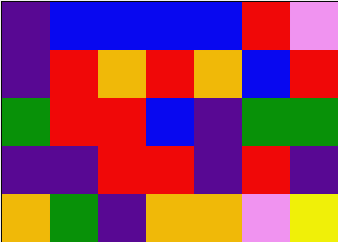[["indigo", "blue", "blue", "blue", "blue", "red", "violet"], ["indigo", "red", "orange", "red", "orange", "blue", "red"], ["green", "red", "red", "blue", "indigo", "green", "green"], ["indigo", "indigo", "red", "red", "indigo", "red", "indigo"], ["orange", "green", "indigo", "orange", "orange", "violet", "yellow"]]